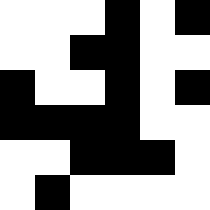[["white", "white", "white", "black", "white", "black"], ["white", "white", "black", "black", "white", "white"], ["black", "white", "white", "black", "white", "black"], ["black", "black", "black", "black", "white", "white"], ["white", "white", "black", "black", "black", "white"], ["white", "black", "white", "white", "white", "white"]]